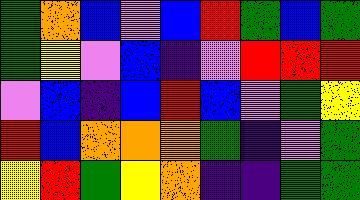[["green", "orange", "blue", "violet", "blue", "red", "green", "blue", "green"], ["green", "yellow", "violet", "blue", "indigo", "violet", "red", "red", "red"], ["violet", "blue", "indigo", "blue", "red", "blue", "violet", "green", "yellow"], ["red", "blue", "orange", "orange", "orange", "green", "indigo", "violet", "green"], ["yellow", "red", "green", "yellow", "orange", "indigo", "indigo", "green", "green"]]